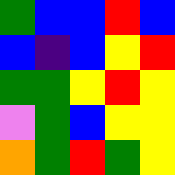[["green", "blue", "blue", "red", "blue"], ["blue", "indigo", "blue", "yellow", "red"], ["green", "green", "yellow", "red", "yellow"], ["violet", "green", "blue", "yellow", "yellow"], ["orange", "green", "red", "green", "yellow"]]